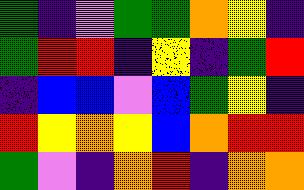[["green", "indigo", "violet", "green", "green", "orange", "yellow", "indigo"], ["green", "red", "red", "indigo", "yellow", "indigo", "green", "red"], ["indigo", "blue", "blue", "violet", "blue", "green", "yellow", "indigo"], ["red", "yellow", "orange", "yellow", "blue", "orange", "red", "red"], ["green", "violet", "indigo", "orange", "red", "indigo", "orange", "orange"]]